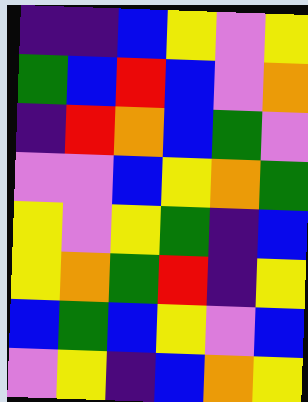[["indigo", "indigo", "blue", "yellow", "violet", "yellow"], ["green", "blue", "red", "blue", "violet", "orange"], ["indigo", "red", "orange", "blue", "green", "violet"], ["violet", "violet", "blue", "yellow", "orange", "green"], ["yellow", "violet", "yellow", "green", "indigo", "blue"], ["yellow", "orange", "green", "red", "indigo", "yellow"], ["blue", "green", "blue", "yellow", "violet", "blue"], ["violet", "yellow", "indigo", "blue", "orange", "yellow"]]